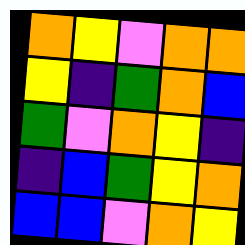[["orange", "yellow", "violet", "orange", "orange"], ["yellow", "indigo", "green", "orange", "blue"], ["green", "violet", "orange", "yellow", "indigo"], ["indigo", "blue", "green", "yellow", "orange"], ["blue", "blue", "violet", "orange", "yellow"]]